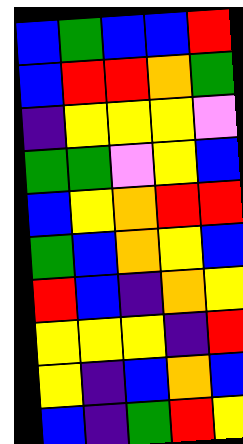[["blue", "green", "blue", "blue", "red"], ["blue", "red", "red", "orange", "green"], ["indigo", "yellow", "yellow", "yellow", "violet"], ["green", "green", "violet", "yellow", "blue"], ["blue", "yellow", "orange", "red", "red"], ["green", "blue", "orange", "yellow", "blue"], ["red", "blue", "indigo", "orange", "yellow"], ["yellow", "yellow", "yellow", "indigo", "red"], ["yellow", "indigo", "blue", "orange", "blue"], ["blue", "indigo", "green", "red", "yellow"]]